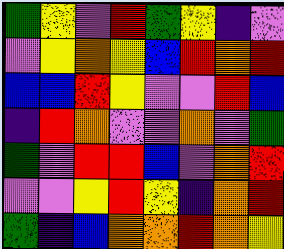[["green", "yellow", "violet", "red", "green", "yellow", "indigo", "violet"], ["violet", "yellow", "orange", "yellow", "blue", "red", "orange", "red"], ["blue", "blue", "red", "yellow", "violet", "violet", "red", "blue"], ["indigo", "red", "orange", "violet", "violet", "orange", "violet", "green"], ["green", "violet", "red", "red", "blue", "violet", "orange", "red"], ["violet", "violet", "yellow", "red", "yellow", "indigo", "orange", "red"], ["green", "indigo", "blue", "orange", "orange", "red", "orange", "yellow"]]